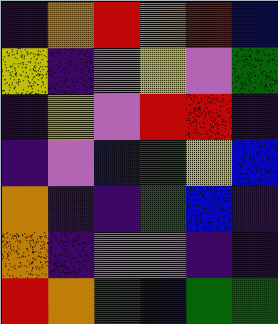[["indigo", "orange", "red", "orange", "red", "blue"], ["yellow", "indigo", "violet", "yellow", "violet", "green"], ["indigo", "yellow", "violet", "red", "red", "indigo"], ["indigo", "violet", "blue", "green", "yellow", "blue"], ["orange", "indigo", "indigo", "green", "blue", "indigo"], ["orange", "indigo", "violet", "violet", "indigo", "indigo"], ["red", "orange", "green", "blue", "green", "green"]]